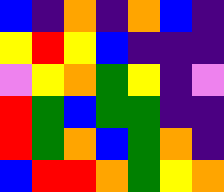[["blue", "indigo", "orange", "indigo", "orange", "blue", "indigo"], ["yellow", "red", "yellow", "blue", "indigo", "indigo", "indigo"], ["violet", "yellow", "orange", "green", "yellow", "indigo", "violet"], ["red", "green", "blue", "green", "green", "indigo", "indigo"], ["red", "green", "orange", "blue", "green", "orange", "indigo"], ["blue", "red", "red", "orange", "green", "yellow", "orange"]]